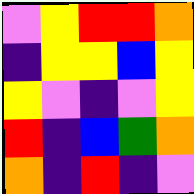[["violet", "yellow", "red", "red", "orange"], ["indigo", "yellow", "yellow", "blue", "yellow"], ["yellow", "violet", "indigo", "violet", "yellow"], ["red", "indigo", "blue", "green", "orange"], ["orange", "indigo", "red", "indigo", "violet"]]